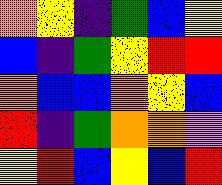[["orange", "yellow", "indigo", "green", "blue", "yellow"], ["blue", "indigo", "green", "yellow", "red", "red"], ["orange", "blue", "blue", "orange", "yellow", "blue"], ["red", "indigo", "green", "orange", "orange", "violet"], ["yellow", "red", "blue", "yellow", "blue", "red"]]